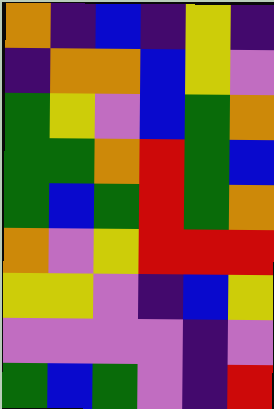[["orange", "indigo", "blue", "indigo", "yellow", "indigo"], ["indigo", "orange", "orange", "blue", "yellow", "violet"], ["green", "yellow", "violet", "blue", "green", "orange"], ["green", "green", "orange", "red", "green", "blue"], ["green", "blue", "green", "red", "green", "orange"], ["orange", "violet", "yellow", "red", "red", "red"], ["yellow", "yellow", "violet", "indigo", "blue", "yellow"], ["violet", "violet", "violet", "violet", "indigo", "violet"], ["green", "blue", "green", "violet", "indigo", "red"]]